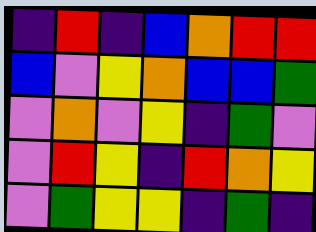[["indigo", "red", "indigo", "blue", "orange", "red", "red"], ["blue", "violet", "yellow", "orange", "blue", "blue", "green"], ["violet", "orange", "violet", "yellow", "indigo", "green", "violet"], ["violet", "red", "yellow", "indigo", "red", "orange", "yellow"], ["violet", "green", "yellow", "yellow", "indigo", "green", "indigo"]]